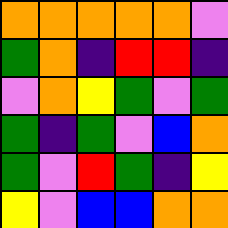[["orange", "orange", "orange", "orange", "orange", "violet"], ["green", "orange", "indigo", "red", "red", "indigo"], ["violet", "orange", "yellow", "green", "violet", "green"], ["green", "indigo", "green", "violet", "blue", "orange"], ["green", "violet", "red", "green", "indigo", "yellow"], ["yellow", "violet", "blue", "blue", "orange", "orange"]]